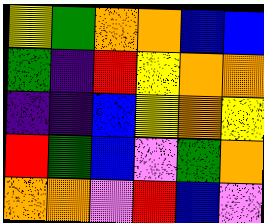[["yellow", "green", "orange", "orange", "blue", "blue"], ["green", "indigo", "red", "yellow", "orange", "orange"], ["indigo", "indigo", "blue", "yellow", "orange", "yellow"], ["red", "green", "blue", "violet", "green", "orange"], ["orange", "orange", "violet", "red", "blue", "violet"]]